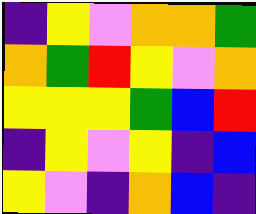[["indigo", "yellow", "violet", "orange", "orange", "green"], ["orange", "green", "red", "yellow", "violet", "orange"], ["yellow", "yellow", "yellow", "green", "blue", "red"], ["indigo", "yellow", "violet", "yellow", "indigo", "blue"], ["yellow", "violet", "indigo", "orange", "blue", "indigo"]]